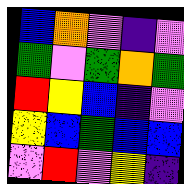[["blue", "orange", "violet", "indigo", "violet"], ["green", "violet", "green", "orange", "green"], ["red", "yellow", "blue", "indigo", "violet"], ["yellow", "blue", "green", "blue", "blue"], ["violet", "red", "violet", "yellow", "indigo"]]